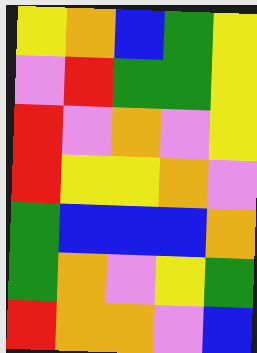[["yellow", "orange", "blue", "green", "yellow"], ["violet", "red", "green", "green", "yellow"], ["red", "violet", "orange", "violet", "yellow"], ["red", "yellow", "yellow", "orange", "violet"], ["green", "blue", "blue", "blue", "orange"], ["green", "orange", "violet", "yellow", "green"], ["red", "orange", "orange", "violet", "blue"]]